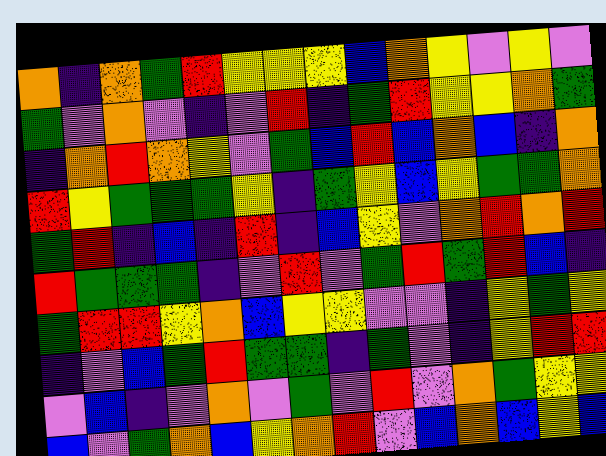[["orange", "indigo", "orange", "green", "red", "yellow", "yellow", "yellow", "blue", "orange", "yellow", "violet", "yellow", "violet"], ["green", "violet", "orange", "violet", "indigo", "violet", "red", "indigo", "green", "red", "yellow", "yellow", "orange", "green"], ["indigo", "orange", "red", "orange", "yellow", "violet", "green", "blue", "red", "blue", "orange", "blue", "indigo", "orange"], ["red", "yellow", "green", "green", "green", "yellow", "indigo", "green", "yellow", "blue", "yellow", "green", "green", "orange"], ["green", "red", "indigo", "blue", "indigo", "red", "indigo", "blue", "yellow", "violet", "orange", "red", "orange", "red"], ["red", "green", "green", "green", "indigo", "violet", "red", "violet", "green", "red", "green", "red", "blue", "indigo"], ["green", "red", "red", "yellow", "orange", "blue", "yellow", "yellow", "violet", "violet", "indigo", "yellow", "green", "yellow"], ["indigo", "violet", "blue", "green", "red", "green", "green", "indigo", "green", "violet", "indigo", "yellow", "red", "red"], ["violet", "blue", "indigo", "violet", "orange", "violet", "green", "violet", "red", "violet", "orange", "green", "yellow", "yellow"], ["blue", "violet", "green", "orange", "blue", "yellow", "orange", "red", "violet", "blue", "orange", "blue", "yellow", "blue"]]